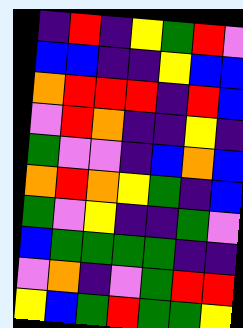[["indigo", "red", "indigo", "yellow", "green", "red", "violet"], ["blue", "blue", "indigo", "indigo", "yellow", "blue", "blue"], ["orange", "red", "red", "red", "indigo", "red", "blue"], ["violet", "red", "orange", "indigo", "indigo", "yellow", "indigo"], ["green", "violet", "violet", "indigo", "blue", "orange", "blue"], ["orange", "red", "orange", "yellow", "green", "indigo", "blue"], ["green", "violet", "yellow", "indigo", "indigo", "green", "violet"], ["blue", "green", "green", "green", "green", "indigo", "indigo"], ["violet", "orange", "indigo", "violet", "green", "red", "red"], ["yellow", "blue", "green", "red", "green", "green", "yellow"]]